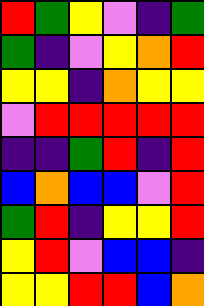[["red", "green", "yellow", "violet", "indigo", "green"], ["green", "indigo", "violet", "yellow", "orange", "red"], ["yellow", "yellow", "indigo", "orange", "yellow", "yellow"], ["violet", "red", "red", "red", "red", "red"], ["indigo", "indigo", "green", "red", "indigo", "red"], ["blue", "orange", "blue", "blue", "violet", "red"], ["green", "red", "indigo", "yellow", "yellow", "red"], ["yellow", "red", "violet", "blue", "blue", "indigo"], ["yellow", "yellow", "red", "red", "blue", "orange"]]